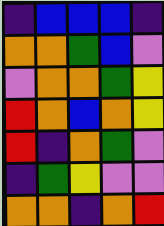[["indigo", "blue", "blue", "blue", "indigo"], ["orange", "orange", "green", "blue", "violet"], ["violet", "orange", "orange", "green", "yellow"], ["red", "orange", "blue", "orange", "yellow"], ["red", "indigo", "orange", "green", "violet"], ["indigo", "green", "yellow", "violet", "violet"], ["orange", "orange", "indigo", "orange", "red"]]